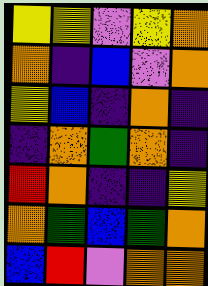[["yellow", "yellow", "violet", "yellow", "orange"], ["orange", "indigo", "blue", "violet", "orange"], ["yellow", "blue", "indigo", "orange", "indigo"], ["indigo", "orange", "green", "orange", "indigo"], ["red", "orange", "indigo", "indigo", "yellow"], ["orange", "green", "blue", "green", "orange"], ["blue", "red", "violet", "orange", "orange"]]